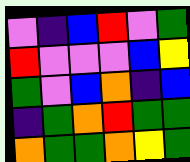[["violet", "indigo", "blue", "red", "violet", "green"], ["red", "violet", "violet", "violet", "blue", "yellow"], ["green", "violet", "blue", "orange", "indigo", "blue"], ["indigo", "green", "orange", "red", "green", "green"], ["orange", "green", "green", "orange", "yellow", "green"]]